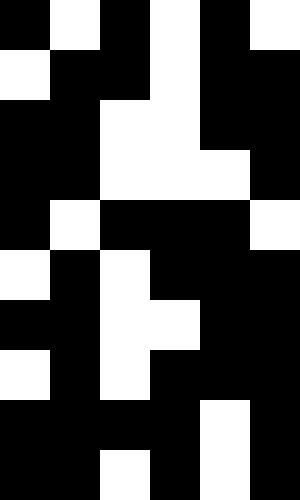[["black", "white", "black", "white", "black", "white"], ["white", "black", "black", "white", "black", "black"], ["black", "black", "white", "white", "black", "black"], ["black", "black", "white", "white", "white", "black"], ["black", "white", "black", "black", "black", "white"], ["white", "black", "white", "black", "black", "black"], ["black", "black", "white", "white", "black", "black"], ["white", "black", "white", "black", "black", "black"], ["black", "black", "black", "black", "white", "black"], ["black", "black", "white", "black", "white", "black"]]